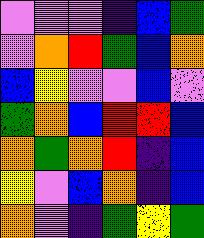[["violet", "violet", "violet", "indigo", "blue", "green"], ["violet", "orange", "red", "green", "blue", "orange"], ["blue", "yellow", "violet", "violet", "blue", "violet"], ["green", "orange", "blue", "red", "red", "blue"], ["orange", "green", "orange", "red", "indigo", "blue"], ["yellow", "violet", "blue", "orange", "indigo", "blue"], ["orange", "violet", "indigo", "green", "yellow", "green"]]